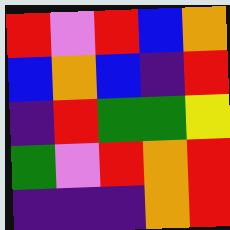[["red", "violet", "red", "blue", "orange"], ["blue", "orange", "blue", "indigo", "red"], ["indigo", "red", "green", "green", "yellow"], ["green", "violet", "red", "orange", "red"], ["indigo", "indigo", "indigo", "orange", "red"]]